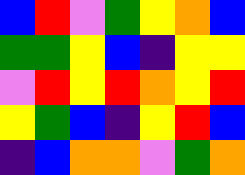[["blue", "red", "violet", "green", "yellow", "orange", "blue"], ["green", "green", "yellow", "blue", "indigo", "yellow", "yellow"], ["violet", "red", "yellow", "red", "orange", "yellow", "red"], ["yellow", "green", "blue", "indigo", "yellow", "red", "blue"], ["indigo", "blue", "orange", "orange", "violet", "green", "orange"]]